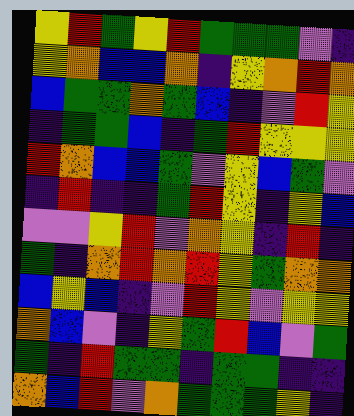[["yellow", "red", "green", "yellow", "red", "green", "green", "green", "violet", "indigo"], ["yellow", "orange", "blue", "blue", "orange", "indigo", "yellow", "orange", "red", "orange"], ["blue", "green", "green", "orange", "green", "blue", "indigo", "violet", "red", "yellow"], ["indigo", "green", "green", "blue", "indigo", "green", "red", "yellow", "yellow", "yellow"], ["red", "orange", "blue", "blue", "green", "violet", "yellow", "blue", "green", "violet"], ["indigo", "red", "indigo", "indigo", "green", "red", "yellow", "indigo", "yellow", "blue"], ["violet", "violet", "yellow", "red", "violet", "orange", "yellow", "indigo", "red", "indigo"], ["green", "indigo", "orange", "red", "orange", "red", "yellow", "green", "orange", "orange"], ["blue", "yellow", "blue", "indigo", "violet", "red", "yellow", "violet", "yellow", "yellow"], ["orange", "blue", "violet", "indigo", "yellow", "green", "red", "blue", "violet", "green"], ["green", "indigo", "red", "green", "green", "indigo", "green", "green", "indigo", "indigo"], ["orange", "blue", "red", "violet", "orange", "green", "green", "green", "yellow", "indigo"]]